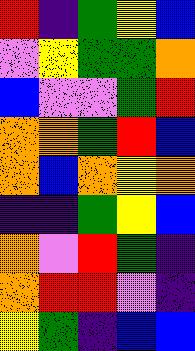[["red", "indigo", "green", "yellow", "blue"], ["violet", "yellow", "green", "green", "orange"], ["blue", "violet", "violet", "green", "red"], ["orange", "orange", "green", "red", "blue"], ["orange", "blue", "orange", "yellow", "orange"], ["indigo", "indigo", "green", "yellow", "blue"], ["orange", "violet", "red", "green", "indigo"], ["orange", "red", "red", "violet", "indigo"], ["yellow", "green", "indigo", "blue", "blue"]]